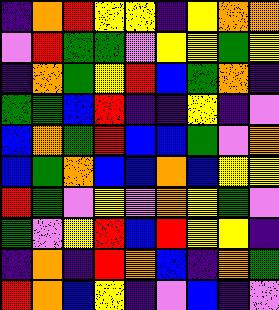[["indigo", "orange", "red", "yellow", "yellow", "indigo", "yellow", "orange", "orange"], ["violet", "red", "green", "green", "violet", "yellow", "yellow", "green", "yellow"], ["indigo", "orange", "green", "yellow", "red", "blue", "green", "orange", "indigo"], ["green", "green", "blue", "red", "indigo", "indigo", "yellow", "indigo", "violet"], ["blue", "orange", "green", "red", "blue", "blue", "green", "violet", "orange"], ["blue", "green", "orange", "blue", "blue", "orange", "blue", "yellow", "yellow"], ["red", "green", "violet", "yellow", "violet", "orange", "yellow", "green", "violet"], ["green", "violet", "yellow", "red", "blue", "red", "yellow", "yellow", "indigo"], ["indigo", "orange", "indigo", "red", "orange", "blue", "indigo", "orange", "green"], ["red", "orange", "blue", "yellow", "indigo", "violet", "blue", "indigo", "violet"]]